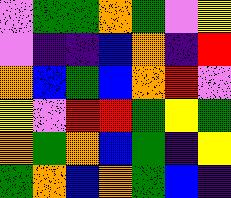[["violet", "green", "green", "orange", "green", "violet", "yellow"], ["violet", "indigo", "indigo", "blue", "orange", "indigo", "red"], ["orange", "blue", "green", "blue", "orange", "red", "violet"], ["yellow", "violet", "red", "red", "green", "yellow", "green"], ["orange", "green", "orange", "blue", "green", "indigo", "yellow"], ["green", "orange", "blue", "orange", "green", "blue", "indigo"]]